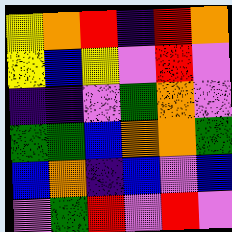[["yellow", "orange", "red", "indigo", "red", "orange"], ["yellow", "blue", "yellow", "violet", "red", "violet"], ["indigo", "indigo", "violet", "green", "orange", "violet"], ["green", "green", "blue", "orange", "orange", "green"], ["blue", "orange", "indigo", "blue", "violet", "blue"], ["violet", "green", "red", "violet", "red", "violet"]]